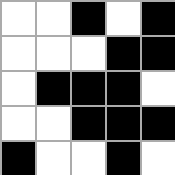[["white", "white", "black", "white", "black"], ["white", "white", "white", "black", "black"], ["white", "black", "black", "black", "white"], ["white", "white", "black", "black", "black"], ["black", "white", "white", "black", "white"]]